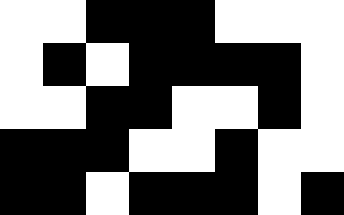[["white", "white", "black", "black", "black", "white", "white", "white"], ["white", "black", "white", "black", "black", "black", "black", "white"], ["white", "white", "black", "black", "white", "white", "black", "white"], ["black", "black", "black", "white", "white", "black", "white", "white"], ["black", "black", "white", "black", "black", "black", "white", "black"]]